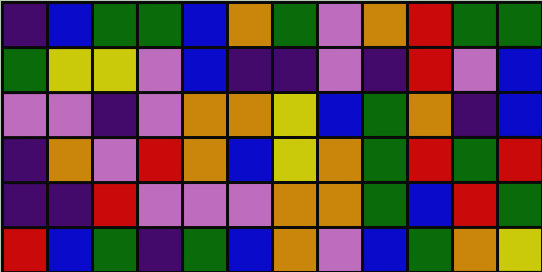[["indigo", "blue", "green", "green", "blue", "orange", "green", "violet", "orange", "red", "green", "green"], ["green", "yellow", "yellow", "violet", "blue", "indigo", "indigo", "violet", "indigo", "red", "violet", "blue"], ["violet", "violet", "indigo", "violet", "orange", "orange", "yellow", "blue", "green", "orange", "indigo", "blue"], ["indigo", "orange", "violet", "red", "orange", "blue", "yellow", "orange", "green", "red", "green", "red"], ["indigo", "indigo", "red", "violet", "violet", "violet", "orange", "orange", "green", "blue", "red", "green"], ["red", "blue", "green", "indigo", "green", "blue", "orange", "violet", "blue", "green", "orange", "yellow"]]